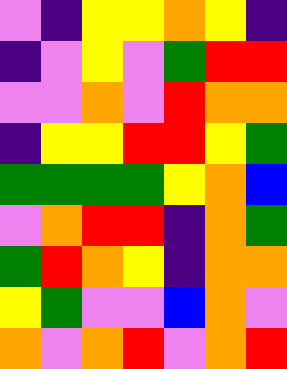[["violet", "indigo", "yellow", "yellow", "orange", "yellow", "indigo"], ["indigo", "violet", "yellow", "violet", "green", "red", "red"], ["violet", "violet", "orange", "violet", "red", "orange", "orange"], ["indigo", "yellow", "yellow", "red", "red", "yellow", "green"], ["green", "green", "green", "green", "yellow", "orange", "blue"], ["violet", "orange", "red", "red", "indigo", "orange", "green"], ["green", "red", "orange", "yellow", "indigo", "orange", "orange"], ["yellow", "green", "violet", "violet", "blue", "orange", "violet"], ["orange", "violet", "orange", "red", "violet", "orange", "red"]]